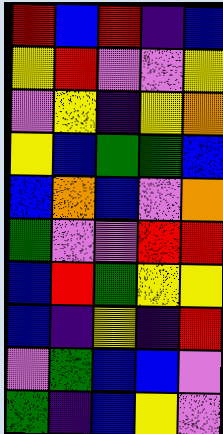[["red", "blue", "red", "indigo", "blue"], ["yellow", "red", "violet", "violet", "yellow"], ["violet", "yellow", "indigo", "yellow", "orange"], ["yellow", "blue", "green", "green", "blue"], ["blue", "orange", "blue", "violet", "orange"], ["green", "violet", "violet", "red", "red"], ["blue", "red", "green", "yellow", "yellow"], ["blue", "indigo", "yellow", "indigo", "red"], ["violet", "green", "blue", "blue", "violet"], ["green", "indigo", "blue", "yellow", "violet"]]